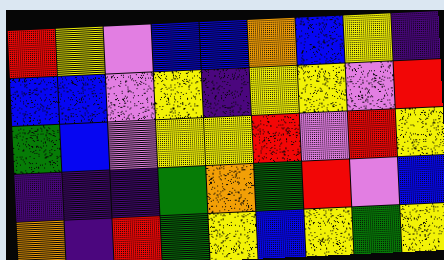[["red", "yellow", "violet", "blue", "blue", "orange", "blue", "yellow", "indigo"], ["blue", "blue", "violet", "yellow", "indigo", "yellow", "yellow", "violet", "red"], ["green", "blue", "violet", "yellow", "yellow", "red", "violet", "red", "yellow"], ["indigo", "indigo", "indigo", "green", "orange", "green", "red", "violet", "blue"], ["orange", "indigo", "red", "green", "yellow", "blue", "yellow", "green", "yellow"]]